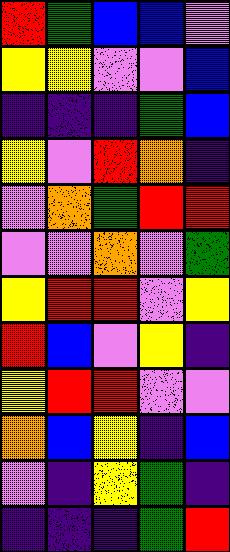[["red", "green", "blue", "blue", "violet"], ["yellow", "yellow", "violet", "violet", "blue"], ["indigo", "indigo", "indigo", "green", "blue"], ["yellow", "violet", "red", "orange", "indigo"], ["violet", "orange", "green", "red", "red"], ["violet", "violet", "orange", "violet", "green"], ["yellow", "red", "red", "violet", "yellow"], ["red", "blue", "violet", "yellow", "indigo"], ["yellow", "red", "red", "violet", "violet"], ["orange", "blue", "yellow", "indigo", "blue"], ["violet", "indigo", "yellow", "green", "indigo"], ["indigo", "indigo", "indigo", "green", "red"]]